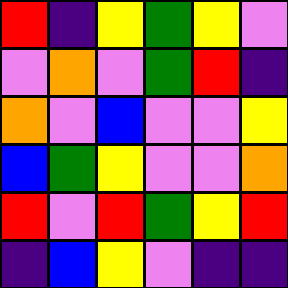[["red", "indigo", "yellow", "green", "yellow", "violet"], ["violet", "orange", "violet", "green", "red", "indigo"], ["orange", "violet", "blue", "violet", "violet", "yellow"], ["blue", "green", "yellow", "violet", "violet", "orange"], ["red", "violet", "red", "green", "yellow", "red"], ["indigo", "blue", "yellow", "violet", "indigo", "indigo"]]